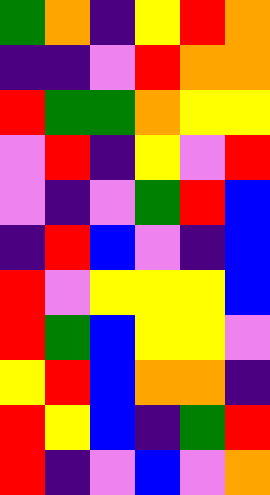[["green", "orange", "indigo", "yellow", "red", "orange"], ["indigo", "indigo", "violet", "red", "orange", "orange"], ["red", "green", "green", "orange", "yellow", "yellow"], ["violet", "red", "indigo", "yellow", "violet", "red"], ["violet", "indigo", "violet", "green", "red", "blue"], ["indigo", "red", "blue", "violet", "indigo", "blue"], ["red", "violet", "yellow", "yellow", "yellow", "blue"], ["red", "green", "blue", "yellow", "yellow", "violet"], ["yellow", "red", "blue", "orange", "orange", "indigo"], ["red", "yellow", "blue", "indigo", "green", "red"], ["red", "indigo", "violet", "blue", "violet", "orange"]]